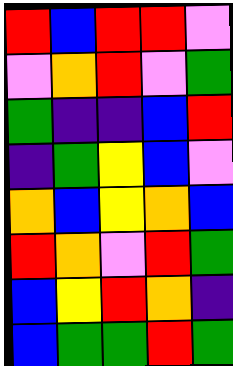[["red", "blue", "red", "red", "violet"], ["violet", "orange", "red", "violet", "green"], ["green", "indigo", "indigo", "blue", "red"], ["indigo", "green", "yellow", "blue", "violet"], ["orange", "blue", "yellow", "orange", "blue"], ["red", "orange", "violet", "red", "green"], ["blue", "yellow", "red", "orange", "indigo"], ["blue", "green", "green", "red", "green"]]